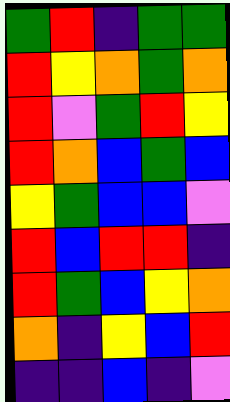[["green", "red", "indigo", "green", "green"], ["red", "yellow", "orange", "green", "orange"], ["red", "violet", "green", "red", "yellow"], ["red", "orange", "blue", "green", "blue"], ["yellow", "green", "blue", "blue", "violet"], ["red", "blue", "red", "red", "indigo"], ["red", "green", "blue", "yellow", "orange"], ["orange", "indigo", "yellow", "blue", "red"], ["indigo", "indigo", "blue", "indigo", "violet"]]